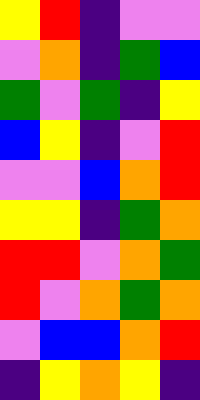[["yellow", "red", "indigo", "violet", "violet"], ["violet", "orange", "indigo", "green", "blue"], ["green", "violet", "green", "indigo", "yellow"], ["blue", "yellow", "indigo", "violet", "red"], ["violet", "violet", "blue", "orange", "red"], ["yellow", "yellow", "indigo", "green", "orange"], ["red", "red", "violet", "orange", "green"], ["red", "violet", "orange", "green", "orange"], ["violet", "blue", "blue", "orange", "red"], ["indigo", "yellow", "orange", "yellow", "indigo"]]